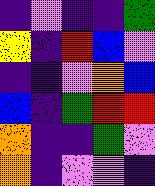[["indigo", "violet", "indigo", "indigo", "green"], ["yellow", "indigo", "red", "blue", "violet"], ["indigo", "indigo", "violet", "orange", "blue"], ["blue", "indigo", "green", "red", "red"], ["orange", "indigo", "indigo", "green", "violet"], ["orange", "indigo", "violet", "violet", "indigo"]]